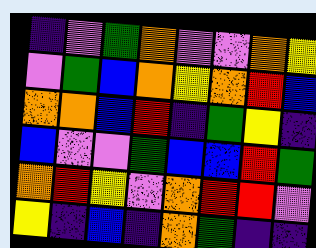[["indigo", "violet", "green", "orange", "violet", "violet", "orange", "yellow"], ["violet", "green", "blue", "orange", "yellow", "orange", "red", "blue"], ["orange", "orange", "blue", "red", "indigo", "green", "yellow", "indigo"], ["blue", "violet", "violet", "green", "blue", "blue", "red", "green"], ["orange", "red", "yellow", "violet", "orange", "red", "red", "violet"], ["yellow", "indigo", "blue", "indigo", "orange", "green", "indigo", "indigo"]]